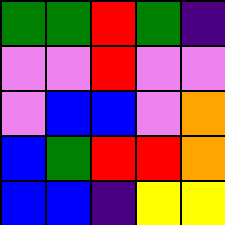[["green", "green", "red", "green", "indigo"], ["violet", "violet", "red", "violet", "violet"], ["violet", "blue", "blue", "violet", "orange"], ["blue", "green", "red", "red", "orange"], ["blue", "blue", "indigo", "yellow", "yellow"]]